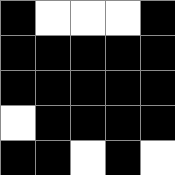[["black", "white", "white", "white", "black"], ["black", "black", "black", "black", "black"], ["black", "black", "black", "black", "black"], ["white", "black", "black", "black", "black"], ["black", "black", "white", "black", "white"]]